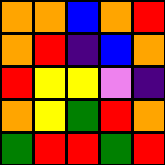[["orange", "orange", "blue", "orange", "red"], ["orange", "red", "indigo", "blue", "orange"], ["red", "yellow", "yellow", "violet", "indigo"], ["orange", "yellow", "green", "red", "orange"], ["green", "red", "red", "green", "red"]]